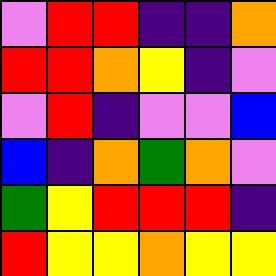[["violet", "red", "red", "indigo", "indigo", "orange"], ["red", "red", "orange", "yellow", "indigo", "violet"], ["violet", "red", "indigo", "violet", "violet", "blue"], ["blue", "indigo", "orange", "green", "orange", "violet"], ["green", "yellow", "red", "red", "red", "indigo"], ["red", "yellow", "yellow", "orange", "yellow", "yellow"]]